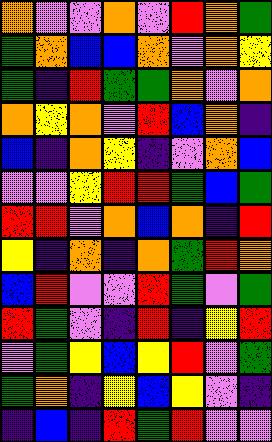[["orange", "violet", "violet", "orange", "violet", "red", "orange", "green"], ["green", "orange", "blue", "blue", "orange", "violet", "orange", "yellow"], ["green", "indigo", "red", "green", "green", "orange", "violet", "orange"], ["orange", "yellow", "orange", "violet", "red", "blue", "orange", "indigo"], ["blue", "indigo", "orange", "yellow", "indigo", "violet", "orange", "blue"], ["violet", "violet", "yellow", "red", "red", "green", "blue", "green"], ["red", "red", "violet", "orange", "blue", "orange", "indigo", "red"], ["yellow", "indigo", "orange", "indigo", "orange", "green", "red", "orange"], ["blue", "red", "violet", "violet", "red", "green", "violet", "green"], ["red", "green", "violet", "indigo", "red", "indigo", "yellow", "red"], ["violet", "green", "yellow", "blue", "yellow", "red", "violet", "green"], ["green", "orange", "indigo", "yellow", "blue", "yellow", "violet", "indigo"], ["indigo", "blue", "indigo", "red", "green", "red", "violet", "violet"]]